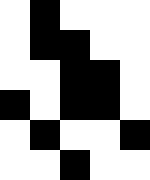[["white", "black", "white", "white", "white"], ["white", "black", "black", "white", "white"], ["white", "white", "black", "black", "white"], ["black", "white", "black", "black", "white"], ["white", "black", "white", "white", "black"], ["white", "white", "black", "white", "white"]]